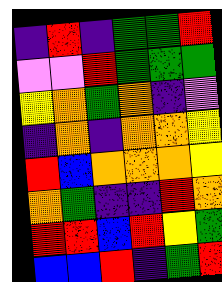[["indigo", "red", "indigo", "green", "green", "red"], ["violet", "violet", "red", "green", "green", "green"], ["yellow", "orange", "green", "orange", "indigo", "violet"], ["indigo", "orange", "indigo", "orange", "orange", "yellow"], ["red", "blue", "orange", "orange", "orange", "yellow"], ["orange", "green", "indigo", "indigo", "red", "orange"], ["red", "red", "blue", "red", "yellow", "green"], ["blue", "blue", "red", "indigo", "green", "red"]]